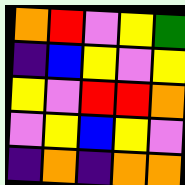[["orange", "red", "violet", "yellow", "green"], ["indigo", "blue", "yellow", "violet", "yellow"], ["yellow", "violet", "red", "red", "orange"], ["violet", "yellow", "blue", "yellow", "violet"], ["indigo", "orange", "indigo", "orange", "orange"]]